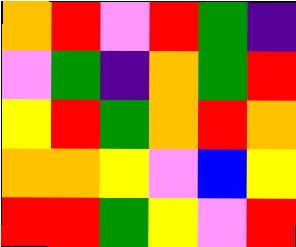[["orange", "red", "violet", "red", "green", "indigo"], ["violet", "green", "indigo", "orange", "green", "red"], ["yellow", "red", "green", "orange", "red", "orange"], ["orange", "orange", "yellow", "violet", "blue", "yellow"], ["red", "red", "green", "yellow", "violet", "red"]]